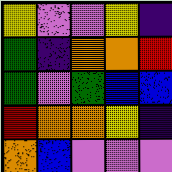[["yellow", "violet", "violet", "yellow", "indigo"], ["green", "indigo", "orange", "orange", "red"], ["green", "violet", "green", "blue", "blue"], ["red", "orange", "orange", "yellow", "indigo"], ["orange", "blue", "violet", "violet", "violet"]]